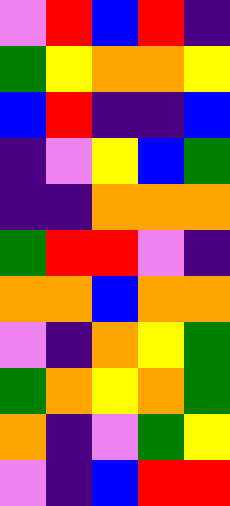[["violet", "red", "blue", "red", "indigo"], ["green", "yellow", "orange", "orange", "yellow"], ["blue", "red", "indigo", "indigo", "blue"], ["indigo", "violet", "yellow", "blue", "green"], ["indigo", "indigo", "orange", "orange", "orange"], ["green", "red", "red", "violet", "indigo"], ["orange", "orange", "blue", "orange", "orange"], ["violet", "indigo", "orange", "yellow", "green"], ["green", "orange", "yellow", "orange", "green"], ["orange", "indigo", "violet", "green", "yellow"], ["violet", "indigo", "blue", "red", "red"]]